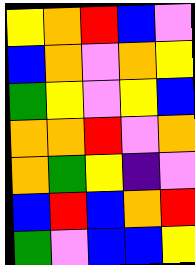[["yellow", "orange", "red", "blue", "violet"], ["blue", "orange", "violet", "orange", "yellow"], ["green", "yellow", "violet", "yellow", "blue"], ["orange", "orange", "red", "violet", "orange"], ["orange", "green", "yellow", "indigo", "violet"], ["blue", "red", "blue", "orange", "red"], ["green", "violet", "blue", "blue", "yellow"]]